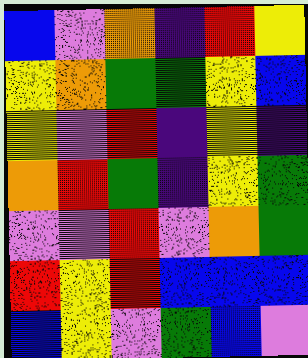[["blue", "violet", "orange", "indigo", "red", "yellow"], ["yellow", "orange", "green", "green", "yellow", "blue"], ["yellow", "violet", "red", "indigo", "yellow", "indigo"], ["orange", "red", "green", "indigo", "yellow", "green"], ["violet", "violet", "red", "violet", "orange", "green"], ["red", "yellow", "red", "blue", "blue", "blue"], ["blue", "yellow", "violet", "green", "blue", "violet"]]